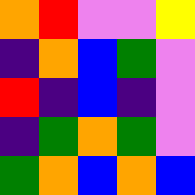[["orange", "red", "violet", "violet", "yellow"], ["indigo", "orange", "blue", "green", "violet"], ["red", "indigo", "blue", "indigo", "violet"], ["indigo", "green", "orange", "green", "violet"], ["green", "orange", "blue", "orange", "blue"]]